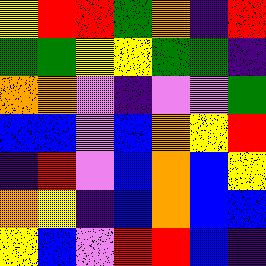[["yellow", "red", "red", "green", "orange", "indigo", "red"], ["green", "green", "yellow", "yellow", "green", "green", "indigo"], ["orange", "orange", "violet", "indigo", "violet", "violet", "green"], ["blue", "blue", "violet", "blue", "orange", "yellow", "red"], ["indigo", "red", "violet", "blue", "orange", "blue", "yellow"], ["orange", "yellow", "indigo", "blue", "orange", "blue", "blue"], ["yellow", "blue", "violet", "red", "red", "blue", "indigo"]]